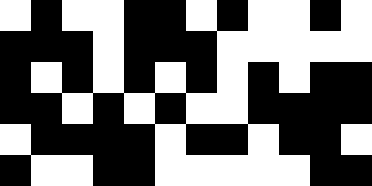[["white", "black", "white", "white", "black", "black", "white", "black", "white", "white", "black", "white"], ["black", "black", "black", "white", "black", "black", "black", "white", "white", "white", "white", "white"], ["black", "white", "black", "white", "black", "white", "black", "white", "black", "white", "black", "black"], ["black", "black", "white", "black", "white", "black", "white", "white", "black", "black", "black", "black"], ["white", "black", "black", "black", "black", "white", "black", "black", "white", "black", "black", "white"], ["black", "white", "white", "black", "black", "white", "white", "white", "white", "white", "black", "black"]]